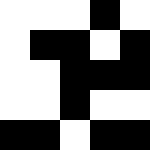[["white", "white", "white", "black", "white"], ["white", "black", "black", "white", "black"], ["white", "white", "black", "black", "black"], ["white", "white", "black", "white", "white"], ["black", "black", "white", "black", "black"]]